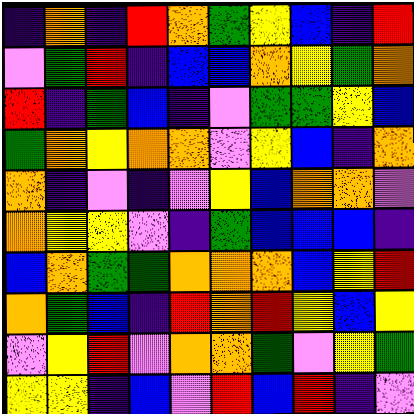[["indigo", "orange", "indigo", "red", "orange", "green", "yellow", "blue", "indigo", "red"], ["violet", "green", "red", "indigo", "blue", "blue", "orange", "yellow", "green", "orange"], ["red", "indigo", "green", "blue", "indigo", "violet", "green", "green", "yellow", "blue"], ["green", "orange", "yellow", "orange", "orange", "violet", "yellow", "blue", "indigo", "orange"], ["orange", "indigo", "violet", "indigo", "violet", "yellow", "blue", "orange", "orange", "violet"], ["orange", "yellow", "yellow", "violet", "indigo", "green", "blue", "blue", "blue", "indigo"], ["blue", "orange", "green", "green", "orange", "orange", "orange", "blue", "yellow", "red"], ["orange", "green", "blue", "indigo", "red", "orange", "red", "yellow", "blue", "yellow"], ["violet", "yellow", "red", "violet", "orange", "orange", "green", "violet", "yellow", "green"], ["yellow", "yellow", "indigo", "blue", "violet", "red", "blue", "red", "indigo", "violet"]]